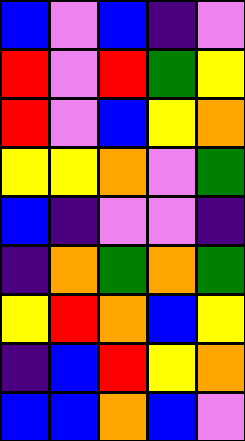[["blue", "violet", "blue", "indigo", "violet"], ["red", "violet", "red", "green", "yellow"], ["red", "violet", "blue", "yellow", "orange"], ["yellow", "yellow", "orange", "violet", "green"], ["blue", "indigo", "violet", "violet", "indigo"], ["indigo", "orange", "green", "orange", "green"], ["yellow", "red", "orange", "blue", "yellow"], ["indigo", "blue", "red", "yellow", "orange"], ["blue", "blue", "orange", "blue", "violet"]]